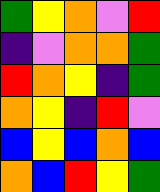[["green", "yellow", "orange", "violet", "red"], ["indigo", "violet", "orange", "orange", "green"], ["red", "orange", "yellow", "indigo", "green"], ["orange", "yellow", "indigo", "red", "violet"], ["blue", "yellow", "blue", "orange", "blue"], ["orange", "blue", "red", "yellow", "green"]]